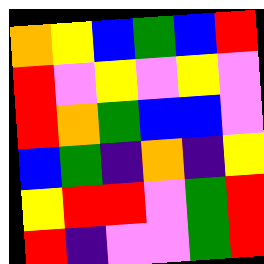[["orange", "yellow", "blue", "green", "blue", "red"], ["red", "violet", "yellow", "violet", "yellow", "violet"], ["red", "orange", "green", "blue", "blue", "violet"], ["blue", "green", "indigo", "orange", "indigo", "yellow"], ["yellow", "red", "red", "violet", "green", "red"], ["red", "indigo", "violet", "violet", "green", "red"]]